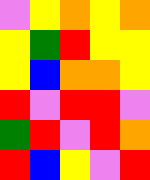[["violet", "yellow", "orange", "yellow", "orange"], ["yellow", "green", "red", "yellow", "yellow"], ["yellow", "blue", "orange", "orange", "yellow"], ["red", "violet", "red", "red", "violet"], ["green", "red", "violet", "red", "orange"], ["red", "blue", "yellow", "violet", "red"]]